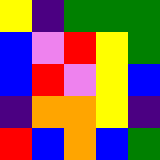[["yellow", "indigo", "green", "green", "green"], ["blue", "violet", "red", "yellow", "green"], ["blue", "red", "violet", "yellow", "blue"], ["indigo", "orange", "orange", "yellow", "indigo"], ["red", "blue", "orange", "blue", "green"]]